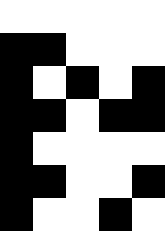[["white", "white", "white", "white", "white"], ["black", "black", "white", "white", "white"], ["black", "white", "black", "white", "black"], ["black", "black", "white", "black", "black"], ["black", "white", "white", "white", "white"], ["black", "black", "white", "white", "black"], ["black", "white", "white", "black", "white"]]